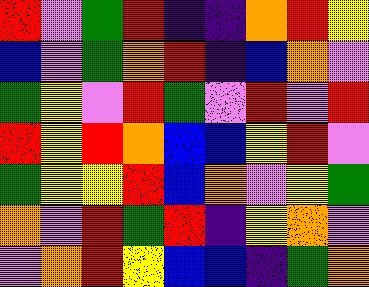[["red", "violet", "green", "red", "indigo", "indigo", "orange", "red", "yellow"], ["blue", "violet", "green", "orange", "red", "indigo", "blue", "orange", "violet"], ["green", "yellow", "violet", "red", "green", "violet", "red", "violet", "red"], ["red", "yellow", "red", "orange", "blue", "blue", "yellow", "red", "violet"], ["green", "yellow", "yellow", "red", "blue", "orange", "violet", "yellow", "green"], ["orange", "violet", "red", "green", "red", "indigo", "yellow", "orange", "violet"], ["violet", "orange", "red", "yellow", "blue", "blue", "indigo", "green", "orange"]]